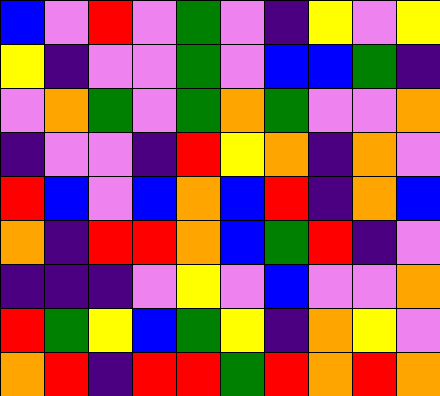[["blue", "violet", "red", "violet", "green", "violet", "indigo", "yellow", "violet", "yellow"], ["yellow", "indigo", "violet", "violet", "green", "violet", "blue", "blue", "green", "indigo"], ["violet", "orange", "green", "violet", "green", "orange", "green", "violet", "violet", "orange"], ["indigo", "violet", "violet", "indigo", "red", "yellow", "orange", "indigo", "orange", "violet"], ["red", "blue", "violet", "blue", "orange", "blue", "red", "indigo", "orange", "blue"], ["orange", "indigo", "red", "red", "orange", "blue", "green", "red", "indigo", "violet"], ["indigo", "indigo", "indigo", "violet", "yellow", "violet", "blue", "violet", "violet", "orange"], ["red", "green", "yellow", "blue", "green", "yellow", "indigo", "orange", "yellow", "violet"], ["orange", "red", "indigo", "red", "red", "green", "red", "orange", "red", "orange"]]